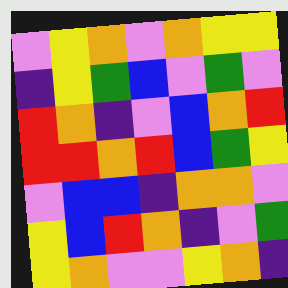[["violet", "yellow", "orange", "violet", "orange", "yellow", "yellow"], ["indigo", "yellow", "green", "blue", "violet", "green", "violet"], ["red", "orange", "indigo", "violet", "blue", "orange", "red"], ["red", "red", "orange", "red", "blue", "green", "yellow"], ["violet", "blue", "blue", "indigo", "orange", "orange", "violet"], ["yellow", "blue", "red", "orange", "indigo", "violet", "green"], ["yellow", "orange", "violet", "violet", "yellow", "orange", "indigo"]]